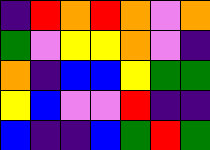[["indigo", "red", "orange", "red", "orange", "violet", "orange"], ["green", "violet", "yellow", "yellow", "orange", "violet", "indigo"], ["orange", "indigo", "blue", "blue", "yellow", "green", "green"], ["yellow", "blue", "violet", "violet", "red", "indigo", "indigo"], ["blue", "indigo", "indigo", "blue", "green", "red", "green"]]